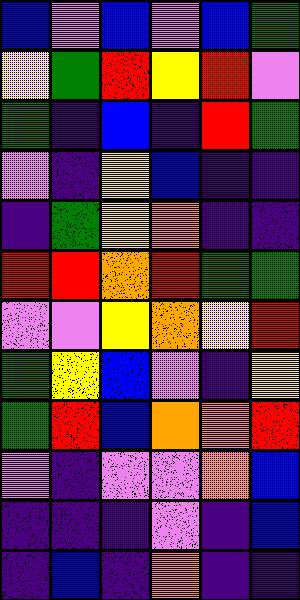[["blue", "violet", "blue", "violet", "blue", "green"], ["yellow", "green", "red", "yellow", "red", "violet"], ["green", "indigo", "blue", "indigo", "red", "green"], ["violet", "indigo", "yellow", "blue", "indigo", "indigo"], ["indigo", "green", "yellow", "orange", "indigo", "indigo"], ["red", "red", "orange", "red", "green", "green"], ["violet", "violet", "yellow", "orange", "yellow", "red"], ["green", "yellow", "blue", "violet", "indigo", "yellow"], ["green", "red", "blue", "orange", "orange", "red"], ["violet", "indigo", "violet", "violet", "orange", "blue"], ["indigo", "indigo", "indigo", "violet", "indigo", "blue"], ["indigo", "blue", "indigo", "orange", "indigo", "indigo"]]